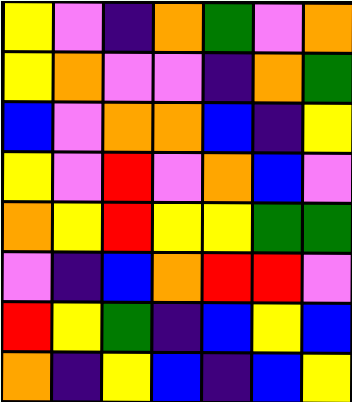[["yellow", "violet", "indigo", "orange", "green", "violet", "orange"], ["yellow", "orange", "violet", "violet", "indigo", "orange", "green"], ["blue", "violet", "orange", "orange", "blue", "indigo", "yellow"], ["yellow", "violet", "red", "violet", "orange", "blue", "violet"], ["orange", "yellow", "red", "yellow", "yellow", "green", "green"], ["violet", "indigo", "blue", "orange", "red", "red", "violet"], ["red", "yellow", "green", "indigo", "blue", "yellow", "blue"], ["orange", "indigo", "yellow", "blue", "indigo", "blue", "yellow"]]